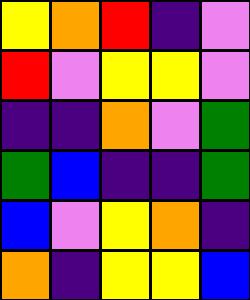[["yellow", "orange", "red", "indigo", "violet"], ["red", "violet", "yellow", "yellow", "violet"], ["indigo", "indigo", "orange", "violet", "green"], ["green", "blue", "indigo", "indigo", "green"], ["blue", "violet", "yellow", "orange", "indigo"], ["orange", "indigo", "yellow", "yellow", "blue"]]